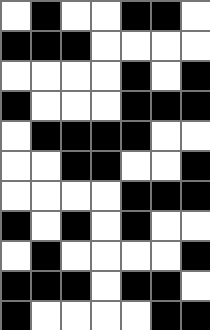[["white", "black", "white", "white", "black", "black", "white"], ["black", "black", "black", "white", "white", "white", "white"], ["white", "white", "white", "white", "black", "white", "black"], ["black", "white", "white", "white", "black", "black", "black"], ["white", "black", "black", "black", "black", "white", "white"], ["white", "white", "black", "black", "white", "white", "black"], ["white", "white", "white", "white", "black", "black", "black"], ["black", "white", "black", "white", "black", "white", "white"], ["white", "black", "white", "white", "white", "white", "black"], ["black", "black", "black", "white", "black", "black", "white"], ["black", "white", "white", "white", "white", "black", "black"]]